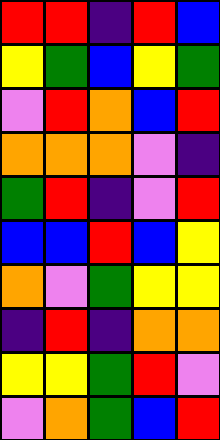[["red", "red", "indigo", "red", "blue"], ["yellow", "green", "blue", "yellow", "green"], ["violet", "red", "orange", "blue", "red"], ["orange", "orange", "orange", "violet", "indigo"], ["green", "red", "indigo", "violet", "red"], ["blue", "blue", "red", "blue", "yellow"], ["orange", "violet", "green", "yellow", "yellow"], ["indigo", "red", "indigo", "orange", "orange"], ["yellow", "yellow", "green", "red", "violet"], ["violet", "orange", "green", "blue", "red"]]